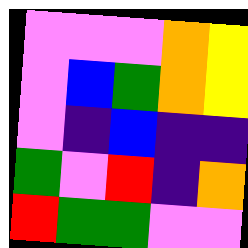[["violet", "violet", "violet", "orange", "yellow"], ["violet", "blue", "green", "orange", "yellow"], ["violet", "indigo", "blue", "indigo", "indigo"], ["green", "violet", "red", "indigo", "orange"], ["red", "green", "green", "violet", "violet"]]